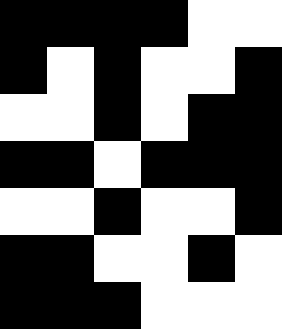[["black", "black", "black", "black", "white", "white"], ["black", "white", "black", "white", "white", "black"], ["white", "white", "black", "white", "black", "black"], ["black", "black", "white", "black", "black", "black"], ["white", "white", "black", "white", "white", "black"], ["black", "black", "white", "white", "black", "white"], ["black", "black", "black", "white", "white", "white"]]